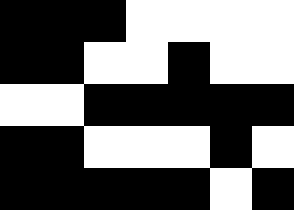[["black", "black", "black", "white", "white", "white", "white"], ["black", "black", "white", "white", "black", "white", "white"], ["white", "white", "black", "black", "black", "black", "black"], ["black", "black", "white", "white", "white", "black", "white"], ["black", "black", "black", "black", "black", "white", "black"]]